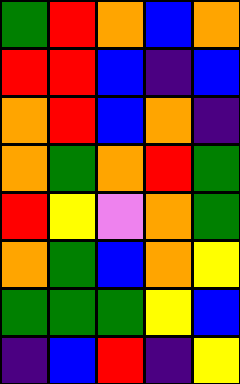[["green", "red", "orange", "blue", "orange"], ["red", "red", "blue", "indigo", "blue"], ["orange", "red", "blue", "orange", "indigo"], ["orange", "green", "orange", "red", "green"], ["red", "yellow", "violet", "orange", "green"], ["orange", "green", "blue", "orange", "yellow"], ["green", "green", "green", "yellow", "blue"], ["indigo", "blue", "red", "indigo", "yellow"]]